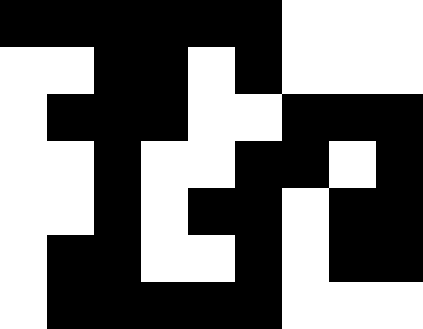[["black", "black", "black", "black", "black", "black", "white", "white", "white"], ["white", "white", "black", "black", "white", "black", "white", "white", "white"], ["white", "black", "black", "black", "white", "white", "black", "black", "black"], ["white", "white", "black", "white", "white", "black", "black", "white", "black"], ["white", "white", "black", "white", "black", "black", "white", "black", "black"], ["white", "black", "black", "white", "white", "black", "white", "black", "black"], ["white", "black", "black", "black", "black", "black", "white", "white", "white"]]